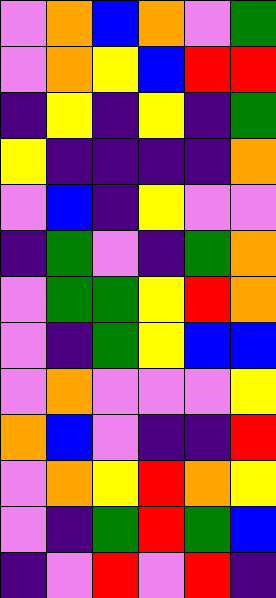[["violet", "orange", "blue", "orange", "violet", "green"], ["violet", "orange", "yellow", "blue", "red", "red"], ["indigo", "yellow", "indigo", "yellow", "indigo", "green"], ["yellow", "indigo", "indigo", "indigo", "indigo", "orange"], ["violet", "blue", "indigo", "yellow", "violet", "violet"], ["indigo", "green", "violet", "indigo", "green", "orange"], ["violet", "green", "green", "yellow", "red", "orange"], ["violet", "indigo", "green", "yellow", "blue", "blue"], ["violet", "orange", "violet", "violet", "violet", "yellow"], ["orange", "blue", "violet", "indigo", "indigo", "red"], ["violet", "orange", "yellow", "red", "orange", "yellow"], ["violet", "indigo", "green", "red", "green", "blue"], ["indigo", "violet", "red", "violet", "red", "indigo"]]